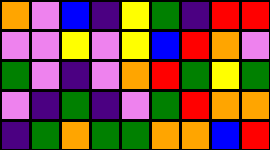[["orange", "violet", "blue", "indigo", "yellow", "green", "indigo", "red", "red"], ["violet", "violet", "yellow", "violet", "yellow", "blue", "red", "orange", "violet"], ["green", "violet", "indigo", "violet", "orange", "red", "green", "yellow", "green"], ["violet", "indigo", "green", "indigo", "violet", "green", "red", "orange", "orange"], ["indigo", "green", "orange", "green", "green", "orange", "orange", "blue", "red"]]